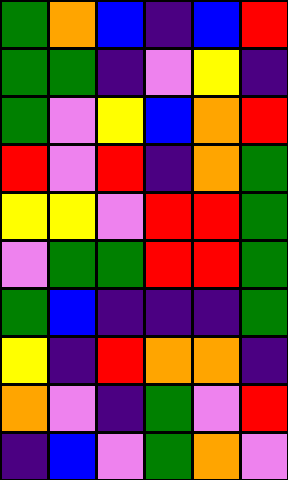[["green", "orange", "blue", "indigo", "blue", "red"], ["green", "green", "indigo", "violet", "yellow", "indigo"], ["green", "violet", "yellow", "blue", "orange", "red"], ["red", "violet", "red", "indigo", "orange", "green"], ["yellow", "yellow", "violet", "red", "red", "green"], ["violet", "green", "green", "red", "red", "green"], ["green", "blue", "indigo", "indigo", "indigo", "green"], ["yellow", "indigo", "red", "orange", "orange", "indigo"], ["orange", "violet", "indigo", "green", "violet", "red"], ["indigo", "blue", "violet", "green", "orange", "violet"]]